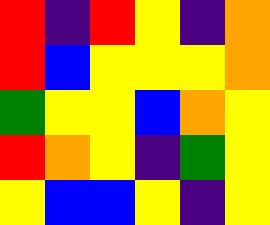[["red", "indigo", "red", "yellow", "indigo", "orange"], ["red", "blue", "yellow", "yellow", "yellow", "orange"], ["green", "yellow", "yellow", "blue", "orange", "yellow"], ["red", "orange", "yellow", "indigo", "green", "yellow"], ["yellow", "blue", "blue", "yellow", "indigo", "yellow"]]